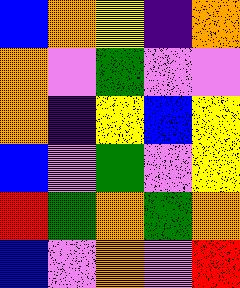[["blue", "orange", "yellow", "indigo", "orange"], ["orange", "violet", "green", "violet", "violet"], ["orange", "indigo", "yellow", "blue", "yellow"], ["blue", "violet", "green", "violet", "yellow"], ["red", "green", "orange", "green", "orange"], ["blue", "violet", "orange", "violet", "red"]]